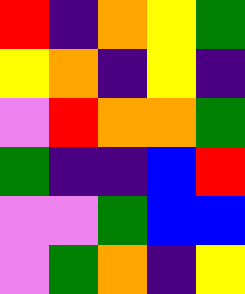[["red", "indigo", "orange", "yellow", "green"], ["yellow", "orange", "indigo", "yellow", "indigo"], ["violet", "red", "orange", "orange", "green"], ["green", "indigo", "indigo", "blue", "red"], ["violet", "violet", "green", "blue", "blue"], ["violet", "green", "orange", "indigo", "yellow"]]